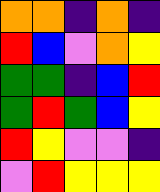[["orange", "orange", "indigo", "orange", "indigo"], ["red", "blue", "violet", "orange", "yellow"], ["green", "green", "indigo", "blue", "red"], ["green", "red", "green", "blue", "yellow"], ["red", "yellow", "violet", "violet", "indigo"], ["violet", "red", "yellow", "yellow", "yellow"]]